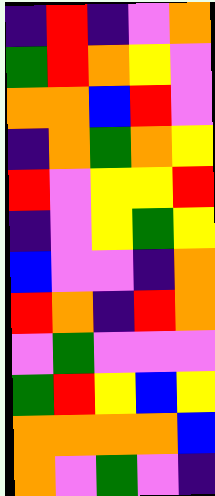[["indigo", "red", "indigo", "violet", "orange"], ["green", "red", "orange", "yellow", "violet"], ["orange", "orange", "blue", "red", "violet"], ["indigo", "orange", "green", "orange", "yellow"], ["red", "violet", "yellow", "yellow", "red"], ["indigo", "violet", "yellow", "green", "yellow"], ["blue", "violet", "violet", "indigo", "orange"], ["red", "orange", "indigo", "red", "orange"], ["violet", "green", "violet", "violet", "violet"], ["green", "red", "yellow", "blue", "yellow"], ["orange", "orange", "orange", "orange", "blue"], ["orange", "violet", "green", "violet", "indigo"]]